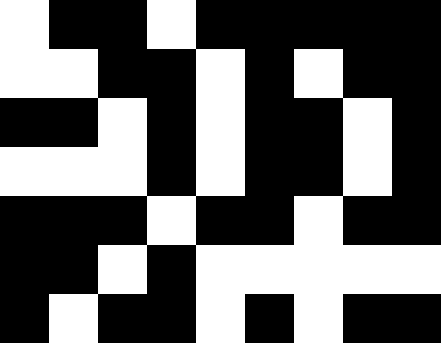[["white", "black", "black", "white", "black", "black", "black", "black", "black"], ["white", "white", "black", "black", "white", "black", "white", "black", "black"], ["black", "black", "white", "black", "white", "black", "black", "white", "black"], ["white", "white", "white", "black", "white", "black", "black", "white", "black"], ["black", "black", "black", "white", "black", "black", "white", "black", "black"], ["black", "black", "white", "black", "white", "white", "white", "white", "white"], ["black", "white", "black", "black", "white", "black", "white", "black", "black"]]